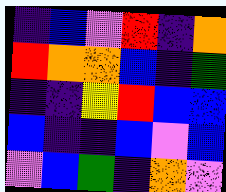[["indigo", "blue", "violet", "red", "indigo", "orange"], ["red", "orange", "orange", "blue", "indigo", "green"], ["indigo", "indigo", "yellow", "red", "blue", "blue"], ["blue", "indigo", "indigo", "blue", "violet", "blue"], ["violet", "blue", "green", "indigo", "orange", "violet"]]